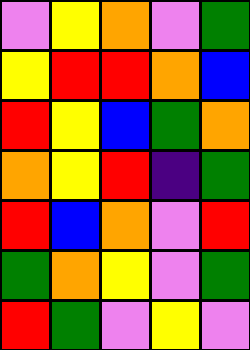[["violet", "yellow", "orange", "violet", "green"], ["yellow", "red", "red", "orange", "blue"], ["red", "yellow", "blue", "green", "orange"], ["orange", "yellow", "red", "indigo", "green"], ["red", "blue", "orange", "violet", "red"], ["green", "orange", "yellow", "violet", "green"], ["red", "green", "violet", "yellow", "violet"]]